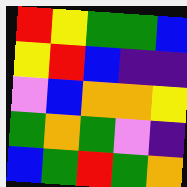[["red", "yellow", "green", "green", "blue"], ["yellow", "red", "blue", "indigo", "indigo"], ["violet", "blue", "orange", "orange", "yellow"], ["green", "orange", "green", "violet", "indigo"], ["blue", "green", "red", "green", "orange"]]